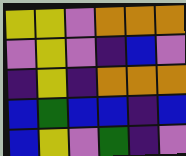[["yellow", "yellow", "violet", "orange", "orange", "orange"], ["violet", "yellow", "violet", "indigo", "blue", "violet"], ["indigo", "yellow", "indigo", "orange", "orange", "orange"], ["blue", "green", "blue", "blue", "indigo", "blue"], ["blue", "yellow", "violet", "green", "indigo", "violet"]]